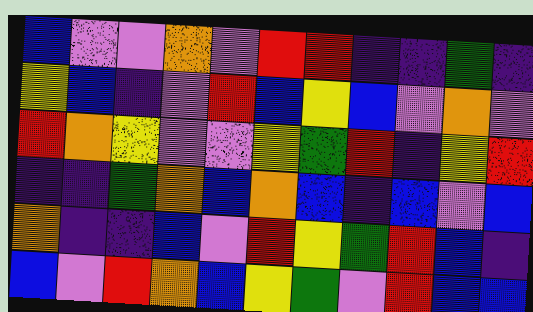[["blue", "violet", "violet", "orange", "violet", "red", "red", "indigo", "indigo", "green", "indigo"], ["yellow", "blue", "indigo", "violet", "red", "blue", "yellow", "blue", "violet", "orange", "violet"], ["red", "orange", "yellow", "violet", "violet", "yellow", "green", "red", "indigo", "yellow", "red"], ["indigo", "indigo", "green", "orange", "blue", "orange", "blue", "indigo", "blue", "violet", "blue"], ["orange", "indigo", "indigo", "blue", "violet", "red", "yellow", "green", "red", "blue", "indigo"], ["blue", "violet", "red", "orange", "blue", "yellow", "green", "violet", "red", "blue", "blue"]]